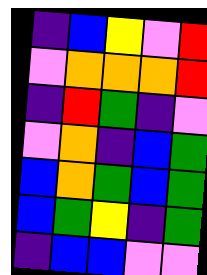[["indigo", "blue", "yellow", "violet", "red"], ["violet", "orange", "orange", "orange", "red"], ["indigo", "red", "green", "indigo", "violet"], ["violet", "orange", "indigo", "blue", "green"], ["blue", "orange", "green", "blue", "green"], ["blue", "green", "yellow", "indigo", "green"], ["indigo", "blue", "blue", "violet", "violet"]]